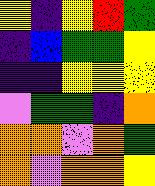[["yellow", "indigo", "yellow", "red", "green"], ["indigo", "blue", "green", "green", "yellow"], ["indigo", "indigo", "yellow", "yellow", "yellow"], ["violet", "green", "green", "indigo", "orange"], ["orange", "orange", "violet", "orange", "green"], ["orange", "violet", "orange", "orange", "yellow"]]